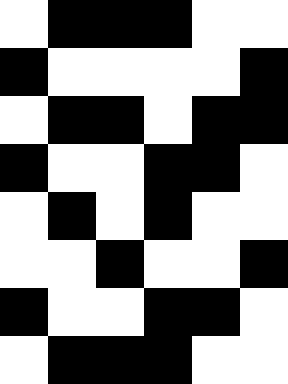[["white", "black", "black", "black", "white", "white"], ["black", "white", "white", "white", "white", "black"], ["white", "black", "black", "white", "black", "black"], ["black", "white", "white", "black", "black", "white"], ["white", "black", "white", "black", "white", "white"], ["white", "white", "black", "white", "white", "black"], ["black", "white", "white", "black", "black", "white"], ["white", "black", "black", "black", "white", "white"]]